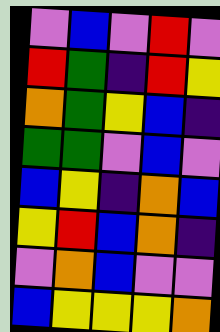[["violet", "blue", "violet", "red", "violet"], ["red", "green", "indigo", "red", "yellow"], ["orange", "green", "yellow", "blue", "indigo"], ["green", "green", "violet", "blue", "violet"], ["blue", "yellow", "indigo", "orange", "blue"], ["yellow", "red", "blue", "orange", "indigo"], ["violet", "orange", "blue", "violet", "violet"], ["blue", "yellow", "yellow", "yellow", "orange"]]